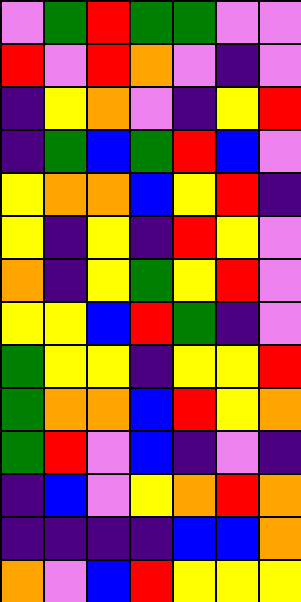[["violet", "green", "red", "green", "green", "violet", "violet"], ["red", "violet", "red", "orange", "violet", "indigo", "violet"], ["indigo", "yellow", "orange", "violet", "indigo", "yellow", "red"], ["indigo", "green", "blue", "green", "red", "blue", "violet"], ["yellow", "orange", "orange", "blue", "yellow", "red", "indigo"], ["yellow", "indigo", "yellow", "indigo", "red", "yellow", "violet"], ["orange", "indigo", "yellow", "green", "yellow", "red", "violet"], ["yellow", "yellow", "blue", "red", "green", "indigo", "violet"], ["green", "yellow", "yellow", "indigo", "yellow", "yellow", "red"], ["green", "orange", "orange", "blue", "red", "yellow", "orange"], ["green", "red", "violet", "blue", "indigo", "violet", "indigo"], ["indigo", "blue", "violet", "yellow", "orange", "red", "orange"], ["indigo", "indigo", "indigo", "indigo", "blue", "blue", "orange"], ["orange", "violet", "blue", "red", "yellow", "yellow", "yellow"]]